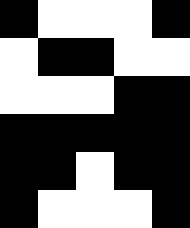[["black", "white", "white", "white", "black"], ["white", "black", "black", "white", "white"], ["white", "white", "white", "black", "black"], ["black", "black", "black", "black", "black"], ["black", "black", "white", "black", "black"], ["black", "white", "white", "white", "black"]]